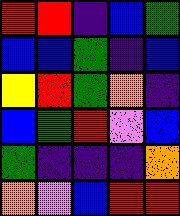[["red", "red", "indigo", "blue", "green"], ["blue", "blue", "green", "indigo", "blue"], ["yellow", "red", "green", "orange", "indigo"], ["blue", "green", "red", "violet", "blue"], ["green", "indigo", "indigo", "indigo", "orange"], ["orange", "violet", "blue", "red", "red"]]